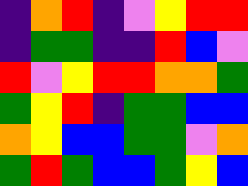[["indigo", "orange", "red", "indigo", "violet", "yellow", "red", "red"], ["indigo", "green", "green", "indigo", "indigo", "red", "blue", "violet"], ["red", "violet", "yellow", "red", "red", "orange", "orange", "green"], ["green", "yellow", "red", "indigo", "green", "green", "blue", "blue"], ["orange", "yellow", "blue", "blue", "green", "green", "violet", "orange"], ["green", "red", "green", "blue", "blue", "green", "yellow", "blue"]]